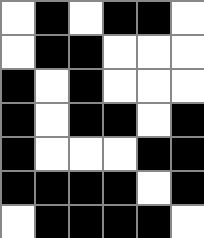[["white", "black", "white", "black", "black", "white"], ["white", "black", "black", "white", "white", "white"], ["black", "white", "black", "white", "white", "white"], ["black", "white", "black", "black", "white", "black"], ["black", "white", "white", "white", "black", "black"], ["black", "black", "black", "black", "white", "black"], ["white", "black", "black", "black", "black", "white"]]